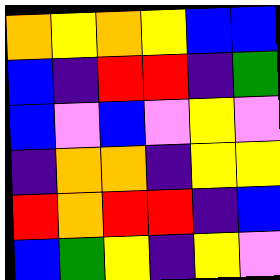[["orange", "yellow", "orange", "yellow", "blue", "blue"], ["blue", "indigo", "red", "red", "indigo", "green"], ["blue", "violet", "blue", "violet", "yellow", "violet"], ["indigo", "orange", "orange", "indigo", "yellow", "yellow"], ["red", "orange", "red", "red", "indigo", "blue"], ["blue", "green", "yellow", "indigo", "yellow", "violet"]]